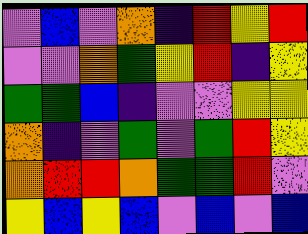[["violet", "blue", "violet", "orange", "indigo", "red", "yellow", "red"], ["violet", "violet", "orange", "green", "yellow", "red", "indigo", "yellow"], ["green", "green", "blue", "indigo", "violet", "violet", "yellow", "yellow"], ["orange", "indigo", "violet", "green", "violet", "green", "red", "yellow"], ["orange", "red", "red", "orange", "green", "green", "red", "violet"], ["yellow", "blue", "yellow", "blue", "violet", "blue", "violet", "blue"]]